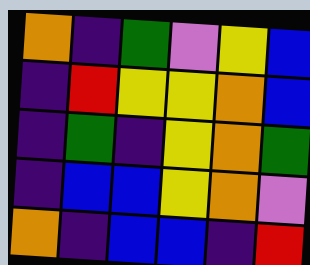[["orange", "indigo", "green", "violet", "yellow", "blue"], ["indigo", "red", "yellow", "yellow", "orange", "blue"], ["indigo", "green", "indigo", "yellow", "orange", "green"], ["indigo", "blue", "blue", "yellow", "orange", "violet"], ["orange", "indigo", "blue", "blue", "indigo", "red"]]